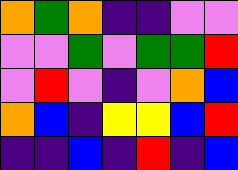[["orange", "green", "orange", "indigo", "indigo", "violet", "violet"], ["violet", "violet", "green", "violet", "green", "green", "red"], ["violet", "red", "violet", "indigo", "violet", "orange", "blue"], ["orange", "blue", "indigo", "yellow", "yellow", "blue", "red"], ["indigo", "indigo", "blue", "indigo", "red", "indigo", "blue"]]